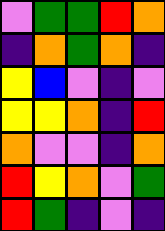[["violet", "green", "green", "red", "orange"], ["indigo", "orange", "green", "orange", "indigo"], ["yellow", "blue", "violet", "indigo", "violet"], ["yellow", "yellow", "orange", "indigo", "red"], ["orange", "violet", "violet", "indigo", "orange"], ["red", "yellow", "orange", "violet", "green"], ["red", "green", "indigo", "violet", "indigo"]]